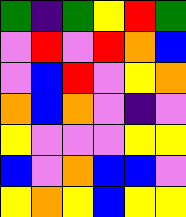[["green", "indigo", "green", "yellow", "red", "green"], ["violet", "red", "violet", "red", "orange", "blue"], ["violet", "blue", "red", "violet", "yellow", "orange"], ["orange", "blue", "orange", "violet", "indigo", "violet"], ["yellow", "violet", "violet", "violet", "yellow", "yellow"], ["blue", "violet", "orange", "blue", "blue", "violet"], ["yellow", "orange", "yellow", "blue", "yellow", "yellow"]]